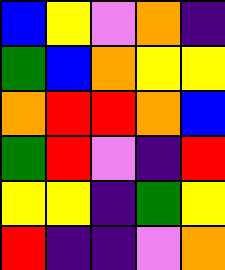[["blue", "yellow", "violet", "orange", "indigo"], ["green", "blue", "orange", "yellow", "yellow"], ["orange", "red", "red", "orange", "blue"], ["green", "red", "violet", "indigo", "red"], ["yellow", "yellow", "indigo", "green", "yellow"], ["red", "indigo", "indigo", "violet", "orange"]]